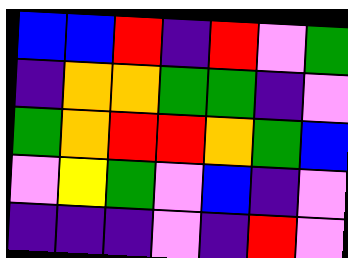[["blue", "blue", "red", "indigo", "red", "violet", "green"], ["indigo", "orange", "orange", "green", "green", "indigo", "violet"], ["green", "orange", "red", "red", "orange", "green", "blue"], ["violet", "yellow", "green", "violet", "blue", "indigo", "violet"], ["indigo", "indigo", "indigo", "violet", "indigo", "red", "violet"]]